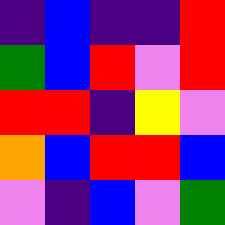[["indigo", "blue", "indigo", "indigo", "red"], ["green", "blue", "red", "violet", "red"], ["red", "red", "indigo", "yellow", "violet"], ["orange", "blue", "red", "red", "blue"], ["violet", "indigo", "blue", "violet", "green"]]